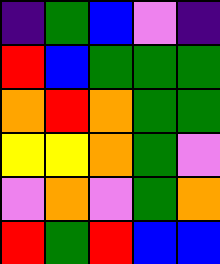[["indigo", "green", "blue", "violet", "indigo"], ["red", "blue", "green", "green", "green"], ["orange", "red", "orange", "green", "green"], ["yellow", "yellow", "orange", "green", "violet"], ["violet", "orange", "violet", "green", "orange"], ["red", "green", "red", "blue", "blue"]]